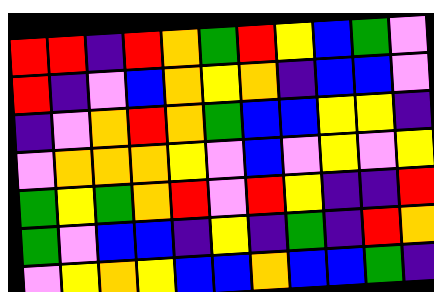[["red", "red", "indigo", "red", "orange", "green", "red", "yellow", "blue", "green", "violet"], ["red", "indigo", "violet", "blue", "orange", "yellow", "orange", "indigo", "blue", "blue", "violet"], ["indigo", "violet", "orange", "red", "orange", "green", "blue", "blue", "yellow", "yellow", "indigo"], ["violet", "orange", "orange", "orange", "yellow", "violet", "blue", "violet", "yellow", "violet", "yellow"], ["green", "yellow", "green", "orange", "red", "violet", "red", "yellow", "indigo", "indigo", "red"], ["green", "violet", "blue", "blue", "indigo", "yellow", "indigo", "green", "indigo", "red", "orange"], ["violet", "yellow", "orange", "yellow", "blue", "blue", "orange", "blue", "blue", "green", "indigo"]]